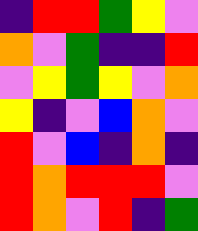[["indigo", "red", "red", "green", "yellow", "violet"], ["orange", "violet", "green", "indigo", "indigo", "red"], ["violet", "yellow", "green", "yellow", "violet", "orange"], ["yellow", "indigo", "violet", "blue", "orange", "violet"], ["red", "violet", "blue", "indigo", "orange", "indigo"], ["red", "orange", "red", "red", "red", "violet"], ["red", "orange", "violet", "red", "indigo", "green"]]